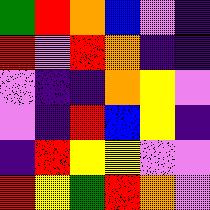[["green", "red", "orange", "blue", "violet", "indigo"], ["red", "violet", "red", "orange", "indigo", "indigo"], ["violet", "indigo", "indigo", "orange", "yellow", "violet"], ["violet", "indigo", "red", "blue", "yellow", "indigo"], ["indigo", "red", "yellow", "yellow", "violet", "violet"], ["red", "yellow", "green", "red", "orange", "violet"]]